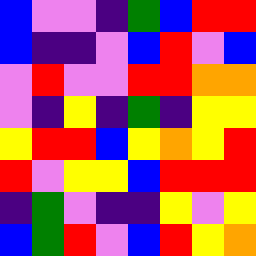[["blue", "violet", "violet", "indigo", "green", "blue", "red", "red"], ["blue", "indigo", "indigo", "violet", "blue", "red", "violet", "blue"], ["violet", "red", "violet", "violet", "red", "red", "orange", "orange"], ["violet", "indigo", "yellow", "indigo", "green", "indigo", "yellow", "yellow"], ["yellow", "red", "red", "blue", "yellow", "orange", "yellow", "red"], ["red", "violet", "yellow", "yellow", "blue", "red", "red", "red"], ["indigo", "green", "violet", "indigo", "indigo", "yellow", "violet", "yellow"], ["blue", "green", "red", "violet", "blue", "red", "yellow", "orange"]]